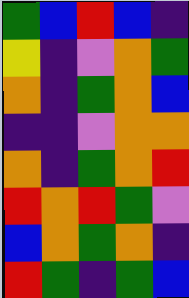[["green", "blue", "red", "blue", "indigo"], ["yellow", "indigo", "violet", "orange", "green"], ["orange", "indigo", "green", "orange", "blue"], ["indigo", "indigo", "violet", "orange", "orange"], ["orange", "indigo", "green", "orange", "red"], ["red", "orange", "red", "green", "violet"], ["blue", "orange", "green", "orange", "indigo"], ["red", "green", "indigo", "green", "blue"]]